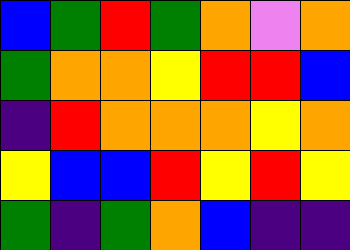[["blue", "green", "red", "green", "orange", "violet", "orange"], ["green", "orange", "orange", "yellow", "red", "red", "blue"], ["indigo", "red", "orange", "orange", "orange", "yellow", "orange"], ["yellow", "blue", "blue", "red", "yellow", "red", "yellow"], ["green", "indigo", "green", "orange", "blue", "indigo", "indigo"]]